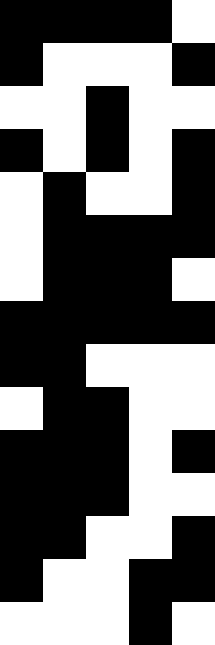[["black", "black", "black", "black", "white"], ["black", "white", "white", "white", "black"], ["white", "white", "black", "white", "white"], ["black", "white", "black", "white", "black"], ["white", "black", "white", "white", "black"], ["white", "black", "black", "black", "black"], ["white", "black", "black", "black", "white"], ["black", "black", "black", "black", "black"], ["black", "black", "white", "white", "white"], ["white", "black", "black", "white", "white"], ["black", "black", "black", "white", "black"], ["black", "black", "black", "white", "white"], ["black", "black", "white", "white", "black"], ["black", "white", "white", "black", "black"], ["white", "white", "white", "black", "white"]]